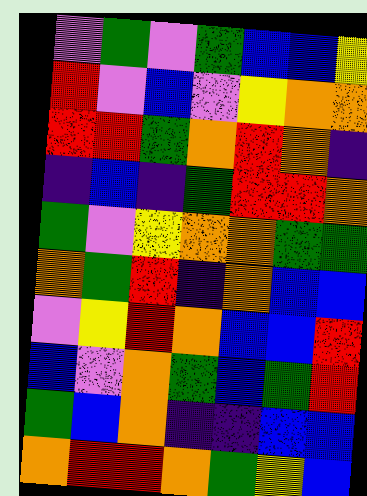[["violet", "green", "violet", "green", "blue", "blue", "yellow"], ["red", "violet", "blue", "violet", "yellow", "orange", "orange"], ["red", "red", "green", "orange", "red", "orange", "indigo"], ["indigo", "blue", "indigo", "green", "red", "red", "orange"], ["green", "violet", "yellow", "orange", "orange", "green", "green"], ["orange", "green", "red", "indigo", "orange", "blue", "blue"], ["violet", "yellow", "red", "orange", "blue", "blue", "red"], ["blue", "violet", "orange", "green", "blue", "green", "red"], ["green", "blue", "orange", "indigo", "indigo", "blue", "blue"], ["orange", "red", "red", "orange", "green", "yellow", "blue"]]